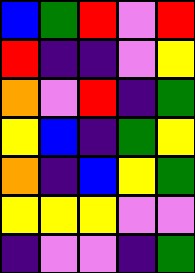[["blue", "green", "red", "violet", "red"], ["red", "indigo", "indigo", "violet", "yellow"], ["orange", "violet", "red", "indigo", "green"], ["yellow", "blue", "indigo", "green", "yellow"], ["orange", "indigo", "blue", "yellow", "green"], ["yellow", "yellow", "yellow", "violet", "violet"], ["indigo", "violet", "violet", "indigo", "green"]]